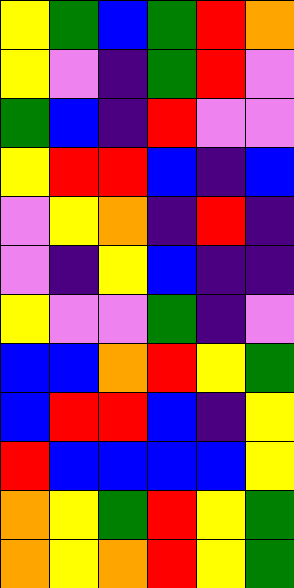[["yellow", "green", "blue", "green", "red", "orange"], ["yellow", "violet", "indigo", "green", "red", "violet"], ["green", "blue", "indigo", "red", "violet", "violet"], ["yellow", "red", "red", "blue", "indigo", "blue"], ["violet", "yellow", "orange", "indigo", "red", "indigo"], ["violet", "indigo", "yellow", "blue", "indigo", "indigo"], ["yellow", "violet", "violet", "green", "indigo", "violet"], ["blue", "blue", "orange", "red", "yellow", "green"], ["blue", "red", "red", "blue", "indigo", "yellow"], ["red", "blue", "blue", "blue", "blue", "yellow"], ["orange", "yellow", "green", "red", "yellow", "green"], ["orange", "yellow", "orange", "red", "yellow", "green"]]